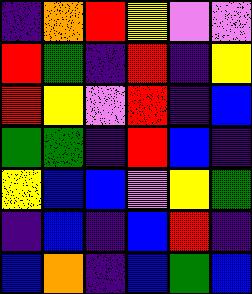[["indigo", "orange", "red", "yellow", "violet", "violet"], ["red", "green", "indigo", "red", "indigo", "yellow"], ["red", "yellow", "violet", "red", "indigo", "blue"], ["green", "green", "indigo", "red", "blue", "indigo"], ["yellow", "blue", "blue", "violet", "yellow", "green"], ["indigo", "blue", "indigo", "blue", "red", "indigo"], ["blue", "orange", "indigo", "blue", "green", "blue"]]